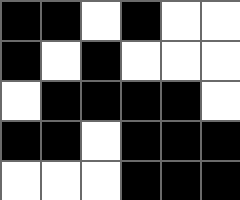[["black", "black", "white", "black", "white", "white"], ["black", "white", "black", "white", "white", "white"], ["white", "black", "black", "black", "black", "white"], ["black", "black", "white", "black", "black", "black"], ["white", "white", "white", "black", "black", "black"]]